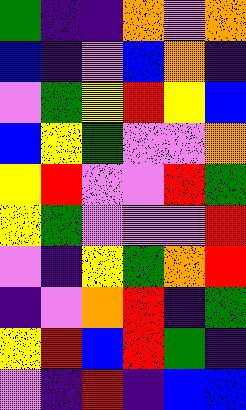[["green", "indigo", "indigo", "orange", "violet", "orange"], ["blue", "indigo", "violet", "blue", "orange", "indigo"], ["violet", "green", "yellow", "red", "yellow", "blue"], ["blue", "yellow", "green", "violet", "violet", "orange"], ["yellow", "red", "violet", "violet", "red", "green"], ["yellow", "green", "violet", "violet", "violet", "red"], ["violet", "indigo", "yellow", "green", "orange", "red"], ["indigo", "violet", "orange", "red", "indigo", "green"], ["yellow", "red", "blue", "red", "green", "indigo"], ["violet", "indigo", "red", "indigo", "blue", "blue"]]